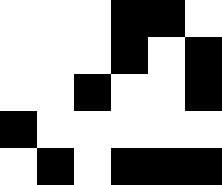[["white", "white", "white", "black", "black", "white"], ["white", "white", "white", "black", "white", "black"], ["white", "white", "black", "white", "white", "black"], ["black", "white", "white", "white", "white", "white"], ["white", "black", "white", "black", "black", "black"]]